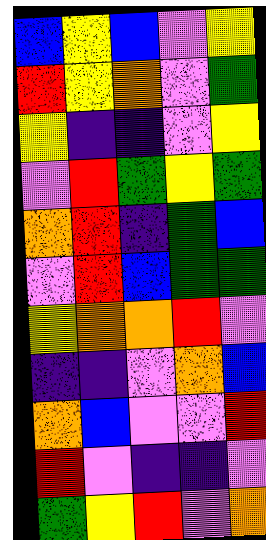[["blue", "yellow", "blue", "violet", "yellow"], ["red", "yellow", "orange", "violet", "green"], ["yellow", "indigo", "indigo", "violet", "yellow"], ["violet", "red", "green", "yellow", "green"], ["orange", "red", "indigo", "green", "blue"], ["violet", "red", "blue", "green", "green"], ["yellow", "orange", "orange", "red", "violet"], ["indigo", "indigo", "violet", "orange", "blue"], ["orange", "blue", "violet", "violet", "red"], ["red", "violet", "indigo", "indigo", "violet"], ["green", "yellow", "red", "violet", "orange"]]